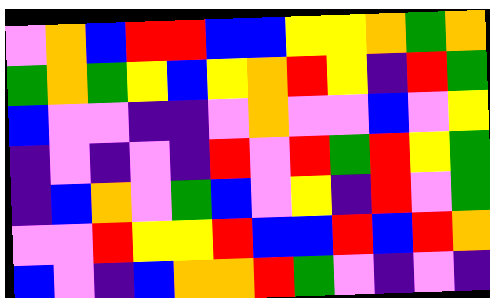[["violet", "orange", "blue", "red", "red", "blue", "blue", "yellow", "yellow", "orange", "green", "orange"], ["green", "orange", "green", "yellow", "blue", "yellow", "orange", "red", "yellow", "indigo", "red", "green"], ["blue", "violet", "violet", "indigo", "indigo", "violet", "orange", "violet", "violet", "blue", "violet", "yellow"], ["indigo", "violet", "indigo", "violet", "indigo", "red", "violet", "red", "green", "red", "yellow", "green"], ["indigo", "blue", "orange", "violet", "green", "blue", "violet", "yellow", "indigo", "red", "violet", "green"], ["violet", "violet", "red", "yellow", "yellow", "red", "blue", "blue", "red", "blue", "red", "orange"], ["blue", "violet", "indigo", "blue", "orange", "orange", "red", "green", "violet", "indigo", "violet", "indigo"]]